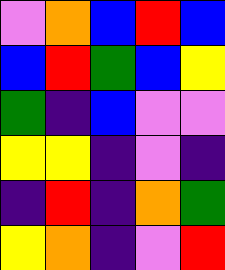[["violet", "orange", "blue", "red", "blue"], ["blue", "red", "green", "blue", "yellow"], ["green", "indigo", "blue", "violet", "violet"], ["yellow", "yellow", "indigo", "violet", "indigo"], ["indigo", "red", "indigo", "orange", "green"], ["yellow", "orange", "indigo", "violet", "red"]]